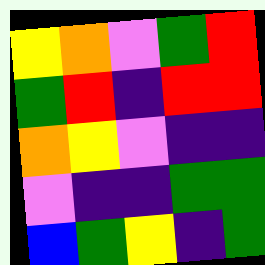[["yellow", "orange", "violet", "green", "red"], ["green", "red", "indigo", "red", "red"], ["orange", "yellow", "violet", "indigo", "indigo"], ["violet", "indigo", "indigo", "green", "green"], ["blue", "green", "yellow", "indigo", "green"]]